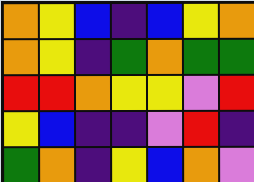[["orange", "yellow", "blue", "indigo", "blue", "yellow", "orange"], ["orange", "yellow", "indigo", "green", "orange", "green", "green"], ["red", "red", "orange", "yellow", "yellow", "violet", "red"], ["yellow", "blue", "indigo", "indigo", "violet", "red", "indigo"], ["green", "orange", "indigo", "yellow", "blue", "orange", "violet"]]